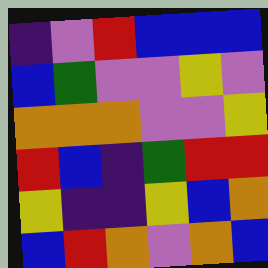[["indigo", "violet", "red", "blue", "blue", "blue"], ["blue", "green", "violet", "violet", "yellow", "violet"], ["orange", "orange", "orange", "violet", "violet", "yellow"], ["red", "blue", "indigo", "green", "red", "red"], ["yellow", "indigo", "indigo", "yellow", "blue", "orange"], ["blue", "red", "orange", "violet", "orange", "blue"]]